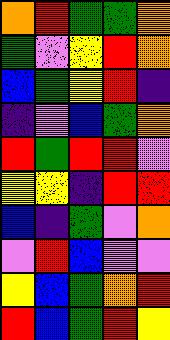[["orange", "red", "green", "green", "orange"], ["green", "violet", "yellow", "red", "orange"], ["blue", "green", "yellow", "red", "indigo"], ["indigo", "violet", "blue", "green", "orange"], ["red", "green", "red", "red", "violet"], ["yellow", "yellow", "indigo", "red", "red"], ["blue", "indigo", "green", "violet", "orange"], ["violet", "red", "blue", "violet", "violet"], ["yellow", "blue", "green", "orange", "red"], ["red", "blue", "green", "red", "yellow"]]